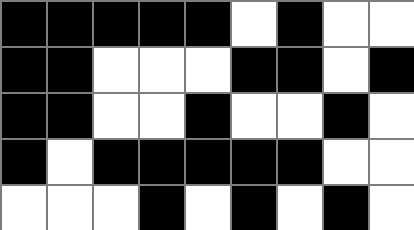[["black", "black", "black", "black", "black", "white", "black", "white", "white"], ["black", "black", "white", "white", "white", "black", "black", "white", "black"], ["black", "black", "white", "white", "black", "white", "white", "black", "white"], ["black", "white", "black", "black", "black", "black", "black", "white", "white"], ["white", "white", "white", "black", "white", "black", "white", "black", "white"]]